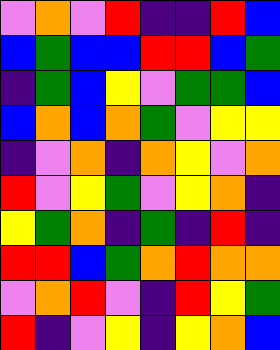[["violet", "orange", "violet", "red", "indigo", "indigo", "red", "blue"], ["blue", "green", "blue", "blue", "red", "red", "blue", "green"], ["indigo", "green", "blue", "yellow", "violet", "green", "green", "blue"], ["blue", "orange", "blue", "orange", "green", "violet", "yellow", "yellow"], ["indigo", "violet", "orange", "indigo", "orange", "yellow", "violet", "orange"], ["red", "violet", "yellow", "green", "violet", "yellow", "orange", "indigo"], ["yellow", "green", "orange", "indigo", "green", "indigo", "red", "indigo"], ["red", "red", "blue", "green", "orange", "red", "orange", "orange"], ["violet", "orange", "red", "violet", "indigo", "red", "yellow", "green"], ["red", "indigo", "violet", "yellow", "indigo", "yellow", "orange", "blue"]]